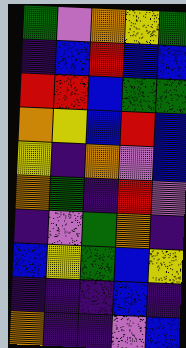[["green", "violet", "orange", "yellow", "green"], ["indigo", "blue", "red", "blue", "blue"], ["red", "red", "blue", "green", "green"], ["orange", "yellow", "blue", "red", "blue"], ["yellow", "indigo", "orange", "violet", "blue"], ["orange", "green", "indigo", "red", "violet"], ["indigo", "violet", "green", "orange", "indigo"], ["blue", "yellow", "green", "blue", "yellow"], ["indigo", "indigo", "indigo", "blue", "indigo"], ["orange", "indigo", "indigo", "violet", "blue"]]